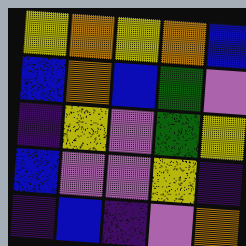[["yellow", "orange", "yellow", "orange", "blue"], ["blue", "orange", "blue", "green", "violet"], ["indigo", "yellow", "violet", "green", "yellow"], ["blue", "violet", "violet", "yellow", "indigo"], ["indigo", "blue", "indigo", "violet", "orange"]]